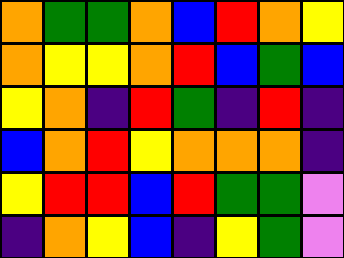[["orange", "green", "green", "orange", "blue", "red", "orange", "yellow"], ["orange", "yellow", "yellow", "orange", "red", "blue", "green", "blue"], ["yellow", "orange", "indigo", "red", "green", "indigo", "red", "indigo"], ["blue", "orange", "red", "yellow", "orange", "orange", "orange", "indigo"], ["yellow", "red", "red", "blue", "red", "green", "green", "violet"], ["indigo", "orange", "yellow", "blue", "indigo", "yellow", "green", "violet"]]